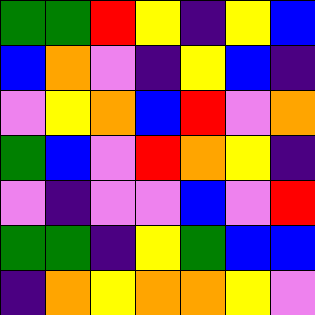[["green", "green", "red", "yellow", "indigo", "yellow", "blue"], ["blue", "orange", "violet", "indigo", "yellow", "blue", "indigo"], ["violet", "yellow", "orange", "blue", "red", "violet", "orange"], ["green", "blue", "violet", "red", "orange", "yellow", "indigo"], ["violet", "indigo", "violet", "violet", "blue", "violet", "red"], ["green", "green", "indigo", "yellow", "green", "blue", "blue"], ["indigo", "orange", "yellow", "orange", "orange", "yellow", "violet"]]